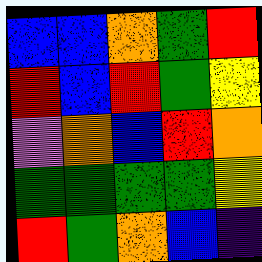[["blue", "blue", "orange", "green", "red"], ["red", "blue", "red", "green", "yellow"], ["violet", "orange", "blue", "red", "orange"], ["green", "green", "green", "green", "yellow"], ["red", "green", "orange", "blue", "indigo"]]